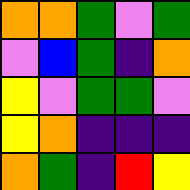[["orange", "orange", "green", "violet", "green"], ["violet", "blue", "green", "indigo", "orange"], ["yellow", "violet", "green", "green", "violet"], ["yellow", "orange", "indigo", "indigo", "indigo"], ["orange", "green", "indigo", "red", "yellow"]]